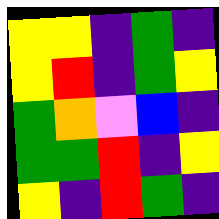[["yellow", "yellow", "indigo", "green", "indigo"], ["yellow", "red", "indigo", "green", "yellow"], ["green", "orange", "violet", "blue", "indigo"], ["green", "green", "red", "indigo", "yellow"], ["yellow", "indigo", "red", "green", "indigo"]]